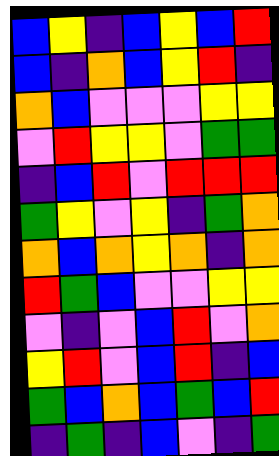[["blue", "yellow", "indigo", "blue", "yellow", "blue", "red"], ["blue", "indigo", "orange", "blue", "yellow", "red", "indigo"], ["orange", "blue", "violet", "violet", "violet", "yellow", "yellow"], ["violet", "red", "yellow", "yellow", "violet", "green", "green"], ["indigo", "blue", "red", "violet", "red", "red", "red"], ["green", "yellow", "violet", "yellow", "indigo", "green", "orange"], ["orange", "blue", "orange", "yellow", "orange", "indigo", "orange"], ["red", "green", "blue", "violet", "violet", "yellow", "yellow"], ["violet", "indigo", "violet", "blue", "red", "violet", "orange"], ["yellow", "red", "violet", "blue", "red", "indigo", "blue"], ["green", "blue", "orange", "blue", "green", "blue", "red"], ["indigo", "green", "indigo", "blue", "violet", "indigo", "green"]]